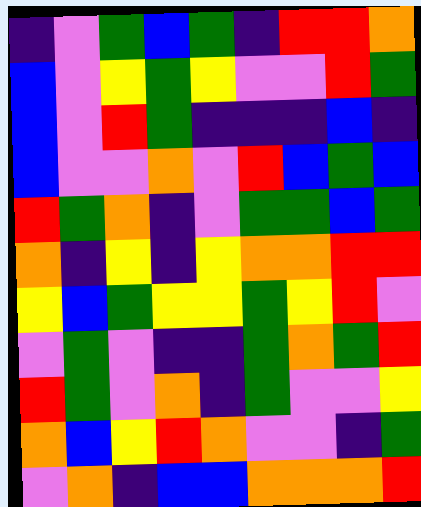[["indigo", "violet", "green", "blue", "green", "indigo", "red", "red", "orange"], ["blue", "violet", "yellow", "green", "yellow", "violet", "violet", "red", "green"], ["blue", "violet", "red", "green", "indigo", "indigo", "indigo", "blue", "indigo"], ["blue", "violet", "violet", "orange", "violet", "red", "blue", "green", "blue"], ["red", "green", "orange", "indigo", "violet", "green", "green", "blue", "green"], ["orange", "indigo", "yellow", "indigo", "yellow", "orange", "orange", "red", "red"], ["yellow", "blue", "green", "yellow", "yellow", "green", "yellow", "red", "violet"], ["violet", "green", "violet", "indigo", "indigo", "green", "orange", "green", "red"], ["red", "green", "violet", "orange", "indigo", "green", "violet", "violet", "yellow"], ["orange", "blue", "yellow", "red", "orange", "violet", "violet", "indigo", "green"], ["violet", "orange", "indigo", "blue", "blue", "orange", "orange", "orange", "red"]]